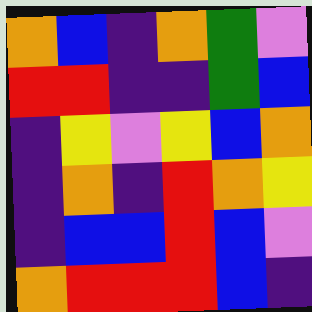[["orange", "blue", "indigo", "orange", "green", "violet"], ["red", "red", "indigo", "indigo", "green", "blue"], ["indigo", "yellow", "violet", "yellow", "blue", "orange"], ["indigo", "orange", "indigo", "red", "orange", "yellow"], ["indigo", "blue", "blue", "red", "blue", "violet"], ["orange", "red", "red", "red", "blue", "indigo"]]